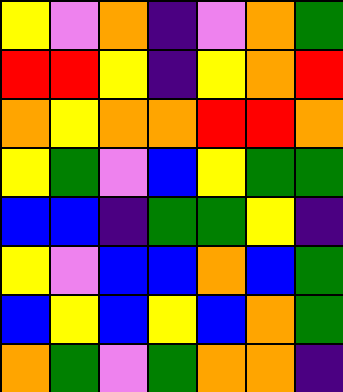[["yellow", "violet", "orange", "indigo", "violet", "orange", "green"], ["red", "red", "yellow", "indigo", "yellow", "orange", "red"], ["orange", "yellow", "orange", "orange", "red", "red", "orange"], ["yellow", "green", "violet", "blue", "yellow", "green", "green"], ["blue", "blue", "indigo", "green", "green", "yellow", "indigo"], ["yellow", "violet", "blue", "blue", "orange", "blue", "green"], ["blue", "yellow", "blue", "yellow", "blue", "orange", "green"], ["orange", "green", "violet", "green", "orange", "orange", "indigo"]]